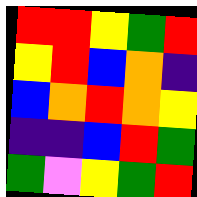[["red", "red", "yellow", "green", "red"], ["yellow", "red", "blue", "orange", "indigo"], ["blue", "orange", "red", "orange", "yellow"], ["indigo", "indigo", "blue", "red", "green"], ["green", "violet", "yellow", "green", "red"]]